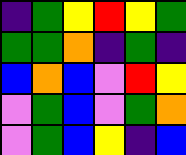[["indigo", "green", "yellow", "red", "yellow", "green"], ["green", "green", "orange", "indigo", "green", "indigo"], ["blue", "orange", "blue", "violet", "red", "yellow"], ["violet", "green", "blue", "violet", "green", "orange"], ["violet", "green", "blue", "yellow", "indigo", "blue"]]